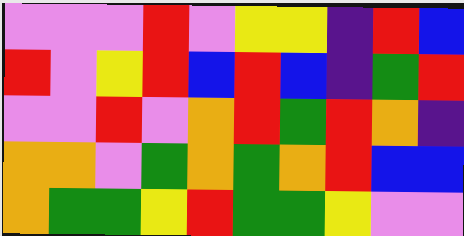[["violet", "violet", "violet", "red", "violet", "yellow", "yellow", "indigo", "red", "blue"], ["red", "violet", "yellow", "red", "blue", "red", "blue", "indigo", "green", "red"], ["violet", "violet", "red", "violet", "orange", "red", "green", "red", "orange", "indigo"], ["orange", "orange", "violet", "green", "orange", "green", "orange", "red", "blue", "blue"], ["orange", "green", "green", "yellow", "red", "green", "green", "yellow", "violet", "violet"]]